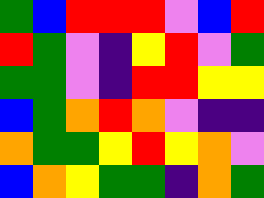[["green", "blue", "red", "red", "red", "violet", "blue", "red"], ["red", "green", "violet", "indigo", "yellow", "red", "violet", "green"], ["green", "green", "violet", "indigo", "red", "red", "yellow", "yellow"], ["blue", "green", "orange", "red", "orange", "violet", "indigo", "indigo"], ["orange", "green", "green", "yellow", "red", "yellow", "orange", "violet"], ["blue", "orange", "yellow", "green", "green", "indigo", "orange", "green"]]